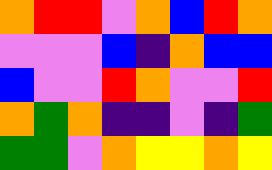[["orange", "red", "red", "violet", "orange", "blue", "red", "orange"], ["violet", "violet", "violet", "blue", "indigo", "orange", "blue", "blue"], ["blue", "violet", "violet", "red", "orange", "violet", "violet", "red"], ["orange", "green", "orange", "indigo", "indigo", "violet", "indigo", "green"], ["green", "green", "violet", "orange", "yellow", "yellow", "orange", "yellow"]]